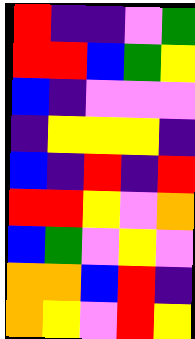[["red", "indigo", "indigo", "violet", "green"], ["red", "red", "blue", "green", "yellow"], ["blue", "indigo", "violet", "violet", "violet"], ["indigo", "yellow", "yellow", "yellow", "indigo"], ["blue", "indigo", "red", "indigo", "red"], ["red", "red", "yellow", "violet", "orange"], ["blue", "green", "violet", "yellow", "violet"], ["orange", "orange", "blue", "red", "indigo"], ["orange", "yellow", "violet", "red", "yellow"]]